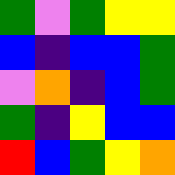[["green", "violet", "green", "yellow", "yellow"], ["blue", "indigo", "blue", "blue", "green"], ["violet", "orange", "indigo", "blue", "green"], ["green", "indigo", "yellow", "blue", "blue"], ["red", "blue", "green", "yellow", "orange"]]